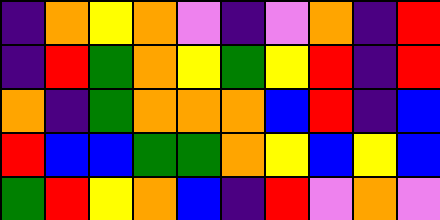[["indigo", "orange", "yellow", "orange", "violet", "indigo", "violet", "orange", "indigo", "red"], ["indigo", "red", "green", "orange", "yellow", "green", "yellow", "red", "indigo", "red"], ["orange", "indigo", "green", "orange", "orange", "orange", "blue", "red", "indigo", "blue"], ["red", "blue", "blue", "green", "green", "orange", "yellow", "blue", "yellow", "blue"], ["green", "red", "yellow", "orange", "blue", "indigo", "red", "violet", "orange", "violet"]]